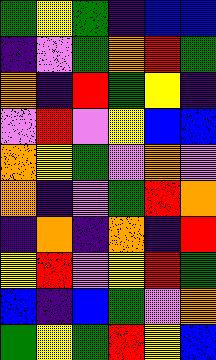[["green", "yellow", "green", "indigo", "blue", "blue"], ["indigo", "violet", "green", "orange", "red", "green"], ["orange", "indigo", "red", "green", "yellow", "indigo"], ["violet", "red", "violet", "yellow", "blue", "blue"], ["orange", "yellow", "green", "violet", "orange", "violet"], ["orange", "indigo", "violet", "green", "red", "orange"], ["indigo", "orange", "indigo", "orange", "indigo", "red"], ["yellow", "red", "violet", "yellow", "red", "green"], ["blue", "indigo", "blue", "green", "violet", "orange"], ["green", "yellow", "green", "red", "yellow", "blue"]]